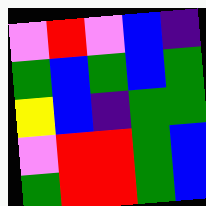[["violet", "red", "violet", "blue", "indigo"], ["green", "blue", "green", "blue", "green"], ["yellow", "blue", "indigo", "green", "green"], ["violet", "red", "red", "green", "blue"], ["green", "red", "red", "green", "blue"]]